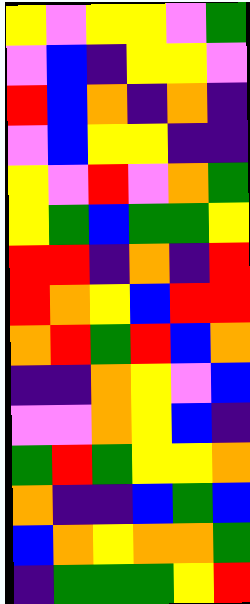[["yellow", "violet", "yellow", "yellow", "violet", "green"], ["violet", "blue", "indigo", "yellow", "yellow", "violet"], ["red", "blue", "orange", "indigo", "orange", "indigo"], ["violet", "blue", "yellow", "yellow", "indigo", "indigo"], ["yellow", "violet", "red", "violet", "orange", "green"], ["yellow", "green", "blue", "green", "green", "yellow"], ["red", "red", "indigo", "orange", "indigo", "red"], ["red", "orange", "yellow", "blue", "red", "red"], ["orange", "red", "green", "red", "blue", "orange"], ["indigo", "indigo", "orange", "yellow", "violet", "blue"], ["violet", "violet", "orange", "yellow", "blue", "indigo"], ["green", "red", "green", "yellow", "yellow", "orange"], ["orange", "indigo", "indigo", "blue", "green", "blue"], ["blue", "orange", "yellow", "orange", "orange", "green"], ["indigo", "green", "green", "green", "yellow", "red"]]